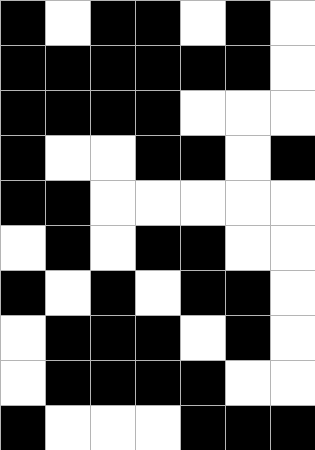[["black", "white", "black", "black", "white", "black", "white"], ["black", "black", "black", "black", "black", "black", "white"], ["black", "black", "black", "black", "white", "white", "white"], ["black", "white", "white", "black", "black", "white", "black"], ["black", "black", "white", "white", "white", "white", "white"], ["white", "black", "white", "black", "black", "white", "white"], ["black", "white", "black", "white", "black", "black", "white"], ["white", "black", "black", "black", "white", "black", "white"], ["white", "black", "black", "black", "black", "white", "white"], ["black", "white", "white", "white", "black", "black", "black"]]